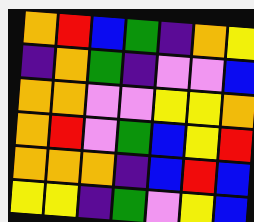[["orange", "red", "blue", "green", "indigo", "orange", "yellow"], ["indigo", "orange", "green", "indigo", "violet", "violet", "blue"], ["orange", "orange", "violet", "violet", "yellow", "yellow", "orange"], ["orange", "red", "violet", "green", "blue", "yellow", "red"], ["orange", "orange", "orange", "indigo", "blue", "red", "blue"], ["yellow", "yellow", "indigo", "green", "violet", "yellow", "blue"]]